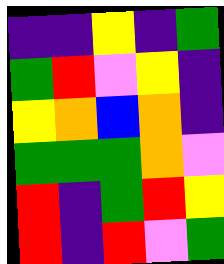[["indigo", "indigo", "yellow", "indigo", "green"], ["green", "red", "violet", "yellow", "indigo"], ["yellow", "orange", "blue", "orange", "indigo"], ["green", "green", "green", "orange", "violet"], ["red", "indigo", "green", "red", "yellow"], ["red", "indigo", "red", "violet", "green"]]